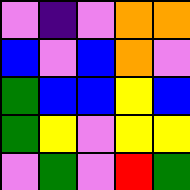[["violet", "indigo", "violet", "orange", "orange"], ["blue", "violet", "blue", "orange", "violet"], ["green", "blue", "blue", "yellow", "blue"], ["green", "yellow", "violet", "yellow", "yellow"], ["violet", "green", "violet", "red", "green"]]